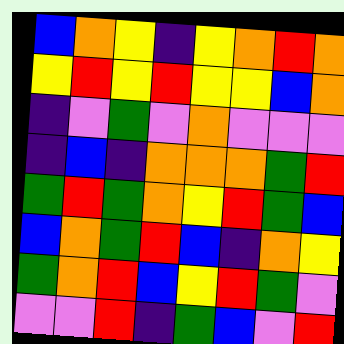[["blue", "orange", "yellow", "indigo", "yellow", "orange", "red", "orange"], ["yellow", "red", "yellow", "red", "yellow", "yellow", "blue", "orange"], ["indigo", "violet", "green", "violet", "orange", "violet", "violet", "violet"], ["indigo", "blue", "indigo", "orange", "orange", "orange", "green", "red"], ["green", "red", "green", "orange", "yellow", "red", "green", "blue"], ["blue", "orange", "green", "red", "blue", "indigo", "orange", "yellow"], ["green", "orange", "red", "blue", "yellow", "red", "green", "violet"], ["violet", "violet", "red", "indigo", "green", "blue", "violet", "red"]]